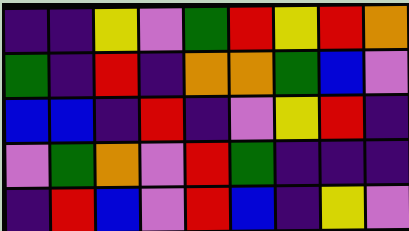[["indigo", "indigo", "yellow", "violet", "green", "red", "yellow", "red", "orange"], ["green", "indigo", "red", "indigo", "orange", "orange", "green", "blue", "violet"], ["blue", "blue", "indigo", "red", "indigo", "violet", "yellow", "red", "indigo"], ["violet", "green", "orange", "violet", "red", "green", "indigo", "indigo", "indigo"], ["indigo", "red", "blue", "violet", "red", "blue", "indigo", "yellow", "violet"]]